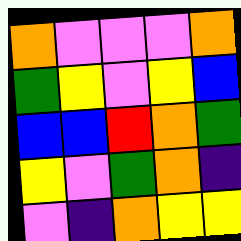[["orange", "violet", "violet", "violet", "orange"], ["green", "yellow", "violet", "yellow", "blue"], ["blue", "blue", "red", "orange", "green"], ["yellow", "violet", "green", "orange", "indigo"], ["violet", "indigo", "orange", "yellow", "yellow"]]